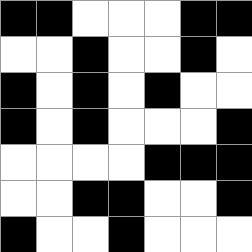[["black", "black", "white", "white", "white", "black", "black"], ["white", "white", "black", "white", "white", "black", "white"], ["black", "white", "black", "white", "black", "white", "white"], ["black", "white", "black", "white", "white", "white", "black"], ["white", "white", "white", "white", "black", "black", "black"], ["white", "white", "black", "black", "white", "white", "black"], ["black", "white", "white", "black", "white", "white", "white"]]